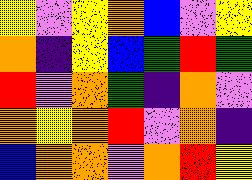[["yellow", "violet", "yellow", "orange", "blue", "violet", "yellow"], ["orange", "indigo", "yellow", "blue", "green", "red", "green"], ["red", "violet", "orange", "green", "indigo", "orange", "violet"], ["orange", "yellow", "orange", "red", "violet", "orange", "indigo"], ["blue", "orange", "orange", "violet", "orange", "red", "yellow"]]